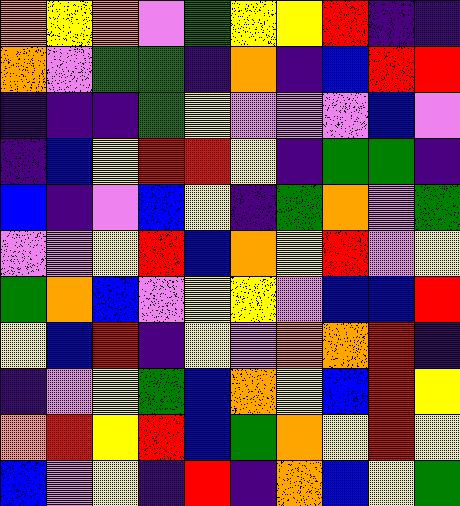[["orange", "yellow", "orange", "violet", "green", "yellow", "yellow", "red", "indigo", "indigo"], ["orange", "violet", "green", "green", "indigo", "orange", "indigo", "blue", "red", "red"], ["indigo", "indigo", "indigo", "green", "yellow", "violet", "violet", "violet", "blue", "violet"], ["indigo", "blue", "yellow", "red", "red", "yellow", "indigo", "green", "green", "indigo"], ["blue", "indigo", "violet", "blue", "yellow", "indigo", "green", "orange", "violet", "green"], ["violet", "violet", "yellow", "red", "blue", "orange", "yellow", "red", "violet", "yellow"], ["green", "orange", "blue", "violet", "yellow", "yellow", "violet", "blue", "blue", "red"], ["yellow", "blue", "red", "indigo", "yellow", "violet", "orange", "orange", "red", "indigo"], ["indigo", "violet", "yellow", "green", "blue", "orange", "yellow", "blue", "red", "yellow"], ["orange", "red", "yellow", "red", "blue", "green", "orange", "yellow", "red", "yellow"], ["blue", "violet", "yellow", "indigo", "red", "indigo", "orange", "blue", "yellow", "green"]]